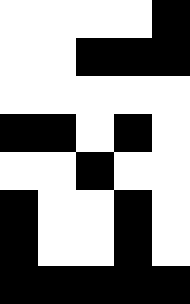[["white", "white", "white", "white", "black"], ["white", "white", "black", "black", "black"], ["white", "white", "white", "white", "white"], ["black", "black", "white", "black", "white"], ["white", "white", "black", "white", "white"], ["black", "white", "white", "black", "white"], ["black", "white", "white", "black", "white"], ["black", "black", "black", "black", "black"]]